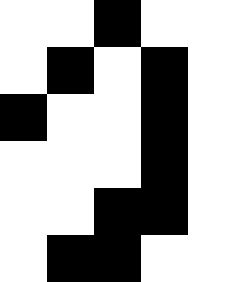[["white", "white", "black", "white", "white"], ["white", "black", "white", "black", "white"], ["black", "white", "white", "black", "white"], ["white", "white", "white", "black", "white"], ["white", "white", "black", "black", "white"], ["white", "black", "black", "white", "white"]]